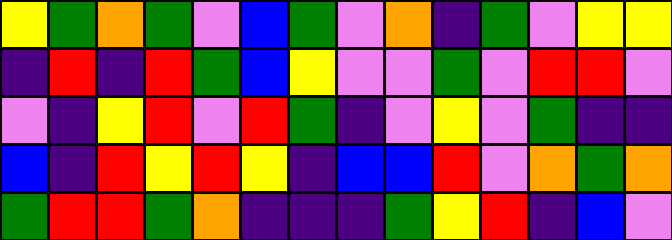[["yellow", "green", "orange", "green", "violet", "blue", "green", "violet", "orange", "indigo", "green", "violet", "yellow", "yellow"], ["indigo", "red", "indigo", "red", "green", "blue", "yellow", "violet", "violet", "green", "violet", "red", "red", "violet"], ["violet", "indigo", "yellow", "red", "violet", "red", "green", "indigo", "violet", "yellow", "violet", "green", "indigo", "indigo"], ["blue", "indigo", "red", "yellow", "red", "yellow", "indigo", "blue", "blue", "red", "violet", "orange", "green", "orange"], ["green", "red", "red", "green", "orange", "indigo", "indigo", "indigo", "green", "yellow", "red", "indigo", "blue", "violet"]]